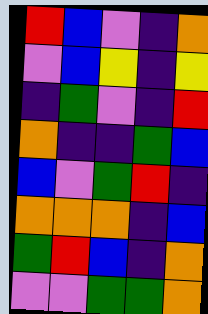[["red", "blue", "violet", "indigo", "orange"], ["violet", "blue", "yellow", "indigo", "yellow"], ["indigo", "green", "violet", "indigo", "red"], ["orange", "indigo", "indigo", "green", "blue"], ["blue", "violet", "green", "red", "indigo"], ["orange", "orange", "orange", "indigo", "blue"], ["green", "red", "blue", "indigo", "orange"], ["violet", "violet", "green", "green", "orange"]]